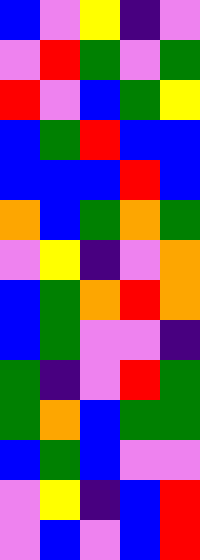[["blue", "violet", "yellow", "indigo", "violet"], ["violet", "red", "green", "violet", "green"], ["red", "violet", "blue", "green", "yellow"], ["blue", "green", "red", "blue", "blue"], ["blue", "blue", "blue", "red", "blue"], ["orange", "blue", "green", "orange", "green"], ["violet", "yellow", "indigo", "violet", "orange"], ["blue", "green", "orange", "red", "orange"], ["blue", "green", "violet", "violet", "indigo"], ["green", "indigo", "violet", "red", "green"], ["green", "orange", "blue", "green", "green"], ["blue", "green", "blue", "violet", "violet"], ["violet", "yellow", "indigo", "blue", "red"], ["violet", "blue", "violet", "blue", "red"]]